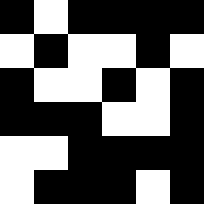[["black", "white", "black", "black", "black", "black"], ["white", "black", "white", "white", "black", "white"], ["black", "white", "white", "black", "white", "black"], ["black", "black", "black", "white", "white", "black"], ["white", "white", "black", "black", "black", "black"], ["white", "black", "black", "black", "white", "black"]]